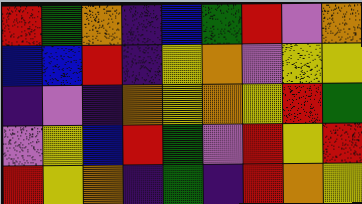[["red", "green", "orange", "indigo", "blue", "green", "red", "violet", "orange"], ["blue", "blue", "red", "indigo", "yellow", "orange", "violet", "yellow", "yellow"], ["indigo", "violet", "indigo", "orange", "yellow", "orange", "yellow", "red", "green"], ["violet", "yellow", "blue", "red", "green", "violet", "red", "yellow", "red"], ["red", "yellow", "orange", "indigo", "green", "indigo", "red", "orange", "yellow"]]